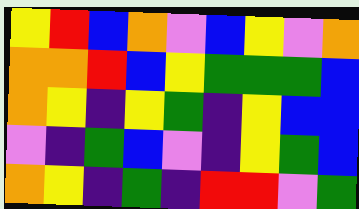[["yellow", "red", "blue", "orange", "violet", "blue", "yellow", "violet", "orange"], ["orange", "orange", "red", "blue", "yellow", "green", "green", "green", "blue"], ["orange", "yellow", "indigo", "yellow", "green", "indigo", "yellow", "blue", "blue"], ["violet", "indigo", "green", "blue", "violet", "indigo", "yellow", "green", "blue"], ["orange", "yellow", "indigo", "green", "indigo", "red", "red", "violet", "green"]]